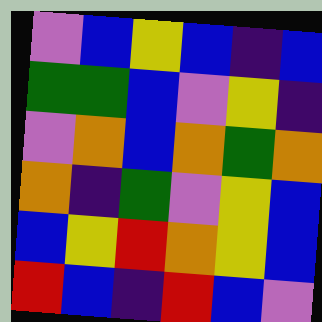[["violet", "blue", "yellow", "blue", "indigo", "blue"], ["green", "green", "blue", "violet", "yellow", "indigo"], ["violet", "orange", "blue", "orange", "green", "orange"], ["orange", "indigo", "green", "violet", "yellow", "blue"], ["blue", "yellow", "red", "orange", "yellow", "blue"], ["red", "blue", "indigo", "red", "blue", "violet"]]